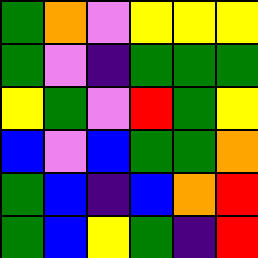[["green", "orange", "violet", "yellow", "yellow", "yellow"], ["green", "violet", "indigo", "green", "green", "green"], ["yellow", "green", "violet", "red", "green", "yellow"], ["blue", "violet", "blue", "green", "green", "orange"], ["green", "blue", "indigo", "blue", "orange", "red"], ["green", "blue", "yellow", "green", "indigo", "red"]]